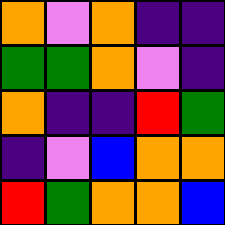[["orange", "violet", "orange", "indigo", "indigo"], ["green", "green", "orange", "violet", "indigo"], ["orange", "indigo", "indigo", "red", "green"], ["indigo", "violet", "blue", "orange", "orange"], ["red", "green", "orange", "orange", "blue"]]